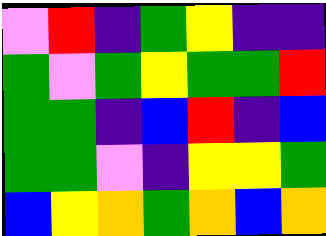[["violet", "red", "indigo", "green", "yellow", "indigo", "indigo"], ["green", "violet", "green", "yellow", "green", "green", "red"], ["green", "green", "indigo", "blue", "red", "indigo", "blue"], ["green", "green", "violet", "indigo", "yellow", "yellow", "green"], ["blue", "yellow", "orange", "green", "orange", "blue", "orange"]]